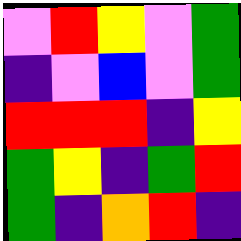[["violet", "red", "yellow", "violet", "green"], ["indigo", "violet", "blue", "violet", "green"], ["red", "red", "red", "indigo", "yellow"], ["green", "yellow", "indigo", "green", "red"], ["green", "indigo", "orange", "red", "indigo"]]